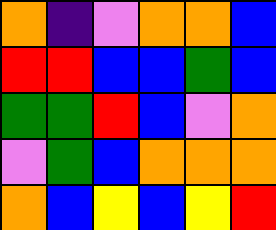[["orange", "indigo", "violet", "orange", "orange", "blue"], ["red", "red", "blue", "blue", "green", "blue"], ["green", "green", "red", "blue", "violet", "orange"], ["violet", "green", "blue", "orange", "orange", "orange"], ["orange", "blue", "yellow", "blue", "yellow", "red"]]